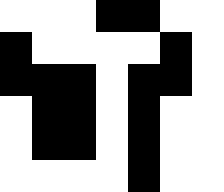[["white", "white", "white", "black", "black", "white", "white"], ["black", "white", "white", "white", "white", "black", "white"], ["black", "black", "black", "white", "black", "black", "white"], ["white", "black", "black", "white", "black", "white", "white"], ["white", "black", "black", "white", "black", "white", "white"], ["white", "white", "white", "white", "black", "white", "white"]]